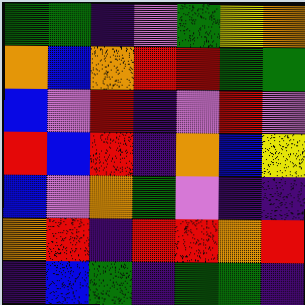[["green", "green", "indigo", "violet", "green", "yellow", "orange"], ["orange", "blue", "orange", "red", "red", "green", "green"], ["blue", "violet", "red", "indigo", "violet", "red", "violet"], ["red", "blue", "red", "indigo", "orange", "blue", "yellow"], ["blue", "violet", "orange", "green", "violet", "indigo", "indigo"], ["orange", "red", "indigo", "red", "red", "orange", "red"], ["indigo", "blue", "green", "indigo", "green", "green", "indigo"]]